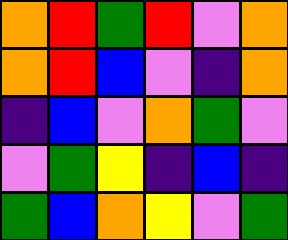[["orange", "red", "green", "red", "violet", "orange"], ["orange", "red", "blue", "violet", "indigo", "orange"], ["indigo", "blue", "violet", "orange", "green", "violet"], ["violet", "green", "yellow", "indigo", "blue", "indigo"], ["green", "blue", "orange", "yellow", "violet", "green"]]